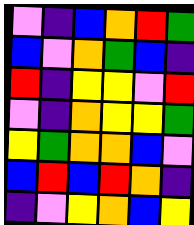[["violet", "indigo", "blue", "orange", "red", "green"], ["blue", "violet", "orange", "green", "blue", "indigo"], ["red", "indigo", "yellow", "yellow", "violet", "red"], ["violet", "indigo", "orange", "yellow", "yellow", "green"], ["yellow", "green", "orange", "orange", "blue", "violet"], ["blue", "red", "blue", "red", "orange", "indigo"], ["indigo", "violet", "yellow", "orange", "blue", "yellow"]]